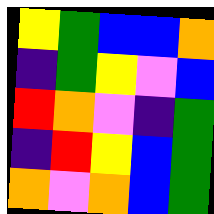[["yellow", "green", "blue", "blue", "orange"], ["indigo", "green", "yellow", "violet", "blue"], ["red", "orange", "violet", "indigo", "green"], ["indigo", "red", "yellow", "blue", "green"], ["orange", "violet", "orange", "blue", "green"]]